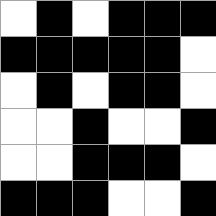[["white", "black", "white", "black", "black", "black"], ["black", "black", "black", "black", "black", "white"], ["white", "black", "white", "black", "black", "white"], ["white", "white", "black", "white", "white", "black"], ["white", "white", "black", "black", "black", "white"], ["black", "black", "black", "white", "white", "black"]]